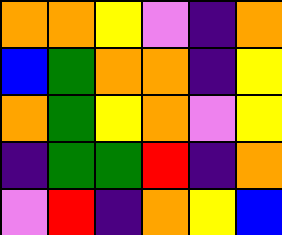[["orange", "orange", "yellow", "violet", "indigo", "orange"], ["blue", "green", "orange", "orange", "indigo", "yellow"], ["orange", "green", "yellow", "orange", "violet", "yellow"], ["indigo", "green", "green", "red", "indigo", "orange"], ["violet", "red", "indigo", "orange", "yellow", "blue"]]